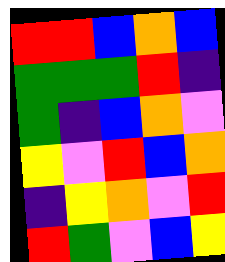[["red", "red", "blue", "orange", "blue"], ["green", "green", "green", "red", "indigo"], ["green", "indigo", "blue", "orange", "violet"], ["yellow", "violet", "red", "blue", "orange"], ["indigo", "yellow", "orange", "violet", "red"], ["red", "green", "violet", "blue", "yellow"]]